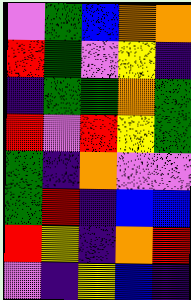[["violet", "green", "blue", "orange", "orange"], ["red", "green", "violet", "yellow", "indigo"], ["indigo", "green", "green", "orange", "green"], ["red", "violet", "red", "yellow", "green"], ["green", "indigo", "orange", "violet", "violet"], ["green", "red", "indigo", "blue", "blue"], ["red", "yellow", "indigo", "orange", "red"], ["violet", "indigo", "yellow", "blue", "indigo"]]